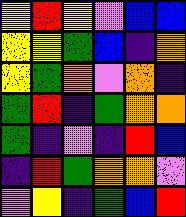[["yellow", "red", "yellow", "violet", "blue", "blue"], ["yellow", "yellow", "green", "blue", "indigo", "orange"], ["yellow", "green", "orange", "violet", "orange", "indigo"], ["green", "red", "indigo", "green", "orange", "orange"], ["green", "indigo", "violet", "indigo", "red", "blue"], ["indigo", "red", "green", "orange", "orange", "violet"], ["violet", "yellow", "indigo", "green", "blue", "red"]]